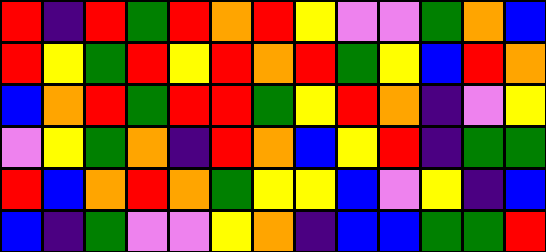[["red", "indigo", "red", "green", "red", "orange", "red", "yellow", "violet", "violet", "green", "orange", "blue"], ["red", "yellow", "green", "red", "yellow", "red", "orange", "red", "green", "yellow", "blue", "red", "orange"], ["blue", "orange", "red", "green", "red", "red", "green", "yellow", "red", "orange", "indigo", "violet", "yellow"], ["violet", "yellow", "green", "orange", "indigo", "red", "orange", "blue", "yellow", "red", "indigo", "green", "green"], ["red", "blue", "orange", "red", "orange", "green", "yellow", "yellow", "blue", "violet", "yellow", "indigo", "blue"], ["blue", "indigo", "green", "violet", "violet", "yellow", "orange", "indigo", "blue", "blue", "green", "green", "red"]]